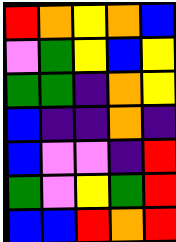[["red", "orange", "yellow", "orange", "blue"], ["violet", "green", "yellow", "blue", "yellow"], ["green", "green", "indigo", "orange", "yellow"], ["blue", "indigo", "indigo", "orange", "indigo"], ["blue", "violet", "violet", "indigo", "red"], ["green", "violet", "yellow", "green", "red"], ["blue", "blue", "red", "orange", "red"]]